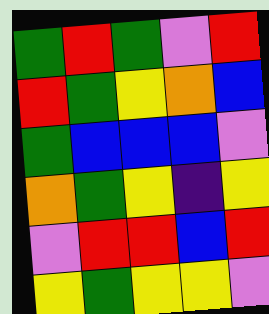[["green", "red", "green", "violet", "red"], ["red", "green", "yellow", "orange", "blue"], ["green", "blue", "blue", "blue", "violet"], ["orange", "green", "yellow", "indigo", "yellow"], ["violet", "red", "red", "blue", "red"], ["yellow", "green", "yellow", "yellow", "violet"]]